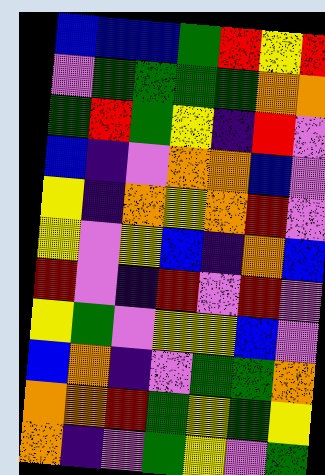[["blue", "blue", "blue", "green", "red", "yellow", "red"], ["violet", "green", "green", "green", "green", "orange", "orange"], ["green", "red", "green", "yellow", "indigo", "red", "violet"], ["blue", "indigo", "violet", "orange", "orange", "blue", "violet"], ["yellow", "indigo", "orange", "yellow", "orange", "red", "violet"], ["yellow", "violet", "yellow", "blue", "indigo", "orange", "blue"], ["red", "violet", "indigo", "red", "violet", "red", "violet"], ["yellow", "green", "violet", "yellow", "yellow", "blue", "violet"], ["blue", "orange", "indigo", "violet", "green", "green", "orange"], ["orange", "orange", "red", "green", "yellow", "green", "yellow"], ["orange", "indigo", "violet", "green", "yellow", "violet", "green"]]